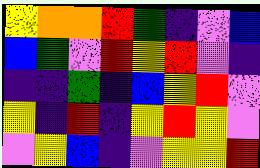[["yellow", "orange", "orange", "red", "green", "indigo", "violet", "blue"], ["blue", "green", "violet", "red", "yellow", "red", "violet", "indigo"], ["indigo", "indigo", "green", "indigo", "blue", "yellow", "red", "violet"], ["yellow", "indigo", "red", "indigo", "yellow", "red", "yellow", "violet"], ["violet", "yellow", "blue", "indigo", "violet", "yellow", "yellow", "red"]]